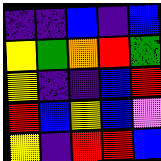[["indigo", "indigo", "blue", "indigo", "blue"], ["yellow", "green", "orange", "red", "green"], ["yellow", "indigo", "indigo", "blue", "red"], ["red", "blue", "yellow", "blue", "violet"], ["yellow", "indigo", "red", "red", "blue"]]